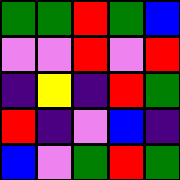[["green", "green", "red", "green", "blue"], ["violet", "violet", "red", "violet", "red"], ["indigo", "yellow", "indigo", "red", "green"], ["red", "indigo", "violet", "blue", "indigo"], ["blue", "violet", "green", "red", "green"]]